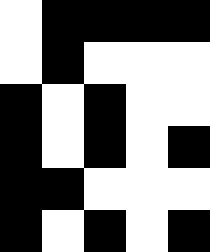[["white", "black", "black", "black", "black"], ["white", "black", "white", "white", "white"], ["black", "white", "black", "white", "white"], ["black", "white", "black", "white", "black"], ["black", "black", "white", "white", "white"], ["black", "white", "black", "white", "black"]]